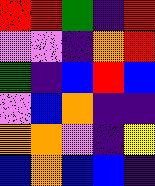[["red", "red", "green", "indigo", "red"], ["violet", "violet", "indigo", "orange", "red"], ["green", "indigo", "blue", "red", "blue"], ["violet", "blue", "orange", "indigo", "indigo"], ["orange", "orange", "violet", "indigo", "yellow"], ["blue", "orange", "blue", "blue", "indigo"]]